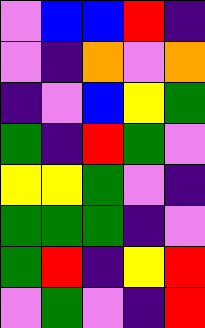[["violet", "blue", "blue", "red", "indigo"], ["violet", "indigo", "orange", "violet", "orange"], ["indigo", "violet", "blue", "yellow", "green"], ["green", "indigo", "red", "green", "violet"], ["yellow", "yellow", "green", "violet", "indigo"], ["green", "green", "green", "indigo", "violet"], ["green", "red", "indigo", "yellow", "red"], ["violet", "green", "violet", "indigo", "red"]]